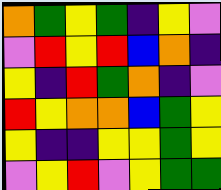[["orange", "green", "yellow", "green", "indigo", "yellow", "violet"], ["violet", "red", "yellow", "red", "blue", "orange", "indigo"], ["yellow", "indigo", "red", "green", "orange", "indigo", "violet"], ["red", "yellow", "orange", "orange", "blue", "green", "yellow"], ["yellow", "indigo", "indigo", "yellow", "yellow", "green", "yellow"], ["violet", "yellow", "red", "violet", "yellow", "green", "green"]]